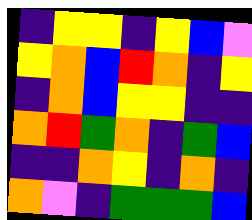[["indigo", "yellow", "yellow", "indigo", "yellow", "blue", "violet"], ["yellow", "orange", "blue", "red", "orange", "indigo", "yellow"], ["indigo", "orange", "blue", "yellow", "yellow", "indigo", "indigo"], ["orange", "red", "green", "orange", "indigo", "green", "blue"], ["indigo", "indigo", "orange", "yellow", "indigo", "orange", "indigo"], ["orange", "violet", "indigo", "green", "green", "green", "blue"]]